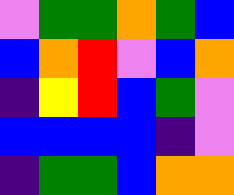[["violet", "green", "green", "orange", "green", "blue"], ["blue", "orange", "red", "violet", "blue", "orange"], ["indigo", "yellow", "red", "blue", "green", "violet"], ["blue", "blue", "blue", "blue", "indigo", "violet"], ["indigo", "green", "green", "blue", "orange", "orange"]]